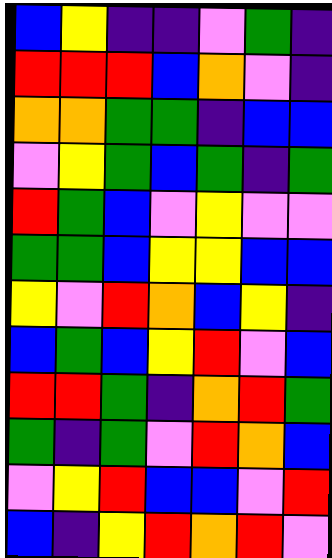[["blue", "yellow", "indigo", "indigo", "violet", "green", "indigo"], ["red", "red", "red", "blue", "orange", "violet", "indigo"], ["orange", "orange", "green", "green", "indigo", "blue", "blue"], ["violet", "yellow", "green", "blue", "green", "indigo", "green"], ["red", "green", "blue", "violet", "yellow", "violet", "violet"], ["green", "green", "blue", "yellow", "yellow", "blue", "blue"], ["yellow", "violet", "red", "orange", "blue", "yellow", "indigo"], ["blue", "green", "blue", "yellow", "red", "violet", "blue"], ["red", "red", "green", "indigo", "orange", "red", "green"], ["green", "indigo", "green", "violet", "red", "orange", "blue"], ["violet", "yellow", "red", "blue", "blue", "violet", "red"], ["blue", "indigo", "yellow", "red", "orange", "red", "violet"]]